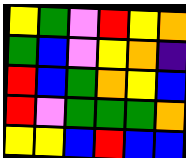[["yellow", "green", "violet", "red", "yellow", "orange"], ["green", "blue", "violet", "yellow", "orange", "indigo"], ["red", "blue", "green", "orange", "yellow", "blue"], ["red", "violet", "green", "green", "green", "orange"], ["yellow", "yellow", "blue", "red", "blue", "blue"]]